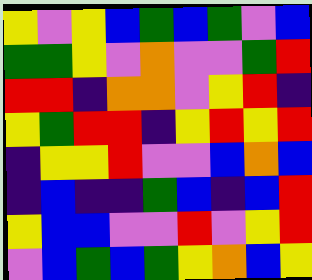[["yellow", "violet", "yellow", "blue", "green", "blue", "green", "violet", "blue"], ["green", "green", "yellow", "violet", "orange", "violet", "violet", "green", "red"], ["red", "red", "indigo", "orange", "orange", "violet", "yellow", "red", "indigo"], ["yellow", "green", "red", "red", "indigo", "yellow", "red", "yellow", "red"], ["indigo", "yellow", "yellow", "red", "violet", "violet", "blue", "orange", "blue"], ["indigo", "blue", "indigo", "indigo", "green", "blue", "indigo", "blue", "red"], ["yellow", "blue", "blue", "violet", "violet", "red", "violet", "yellow", "red"], ["violet", "blue", "green", "blue", "green", "yellow", "orange", "blue", "yellow"]]